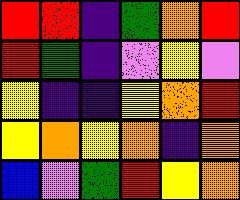[["red", "red", "indigo", "green", "orange", "red"], ["red", "green", "indigo", "violet", "yellow", "violet"], ["yellow", "indigo", "indigo", "yellow", "orange", "red"], ["yellow", "orange", "yellow", "orange", "indigo", "orange"], ["blue", "violet", "green", "red", "yellow", "orange"]]